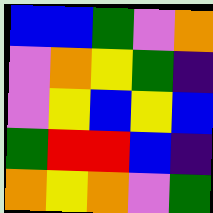[["blue", "blue", "green", "violet", "orange"], ["violet", "orange", "yellow", "green", "indigo"], ["violet", "yellow", "blue", "yellow", "blue"], ["green", "red", "red", "blue", "indigo"], ["orange", "yellow", "orange", "violet", "green"]]